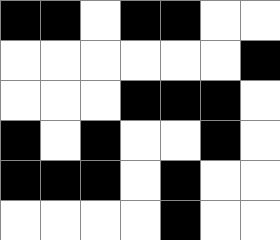[["black", "black", "white", "black", "black", "white", "white"], ["white", "white", "white", "white", "white", "white", "black"], ["white", "white", "white", "black", "black", "black", "white"], ["black", "white", "black", "white", "white", "black", "white"], ["black", "black", "black", "white", "black", "white", "white"], ["white", "white", "white", "white", "black", "white", "white"]]